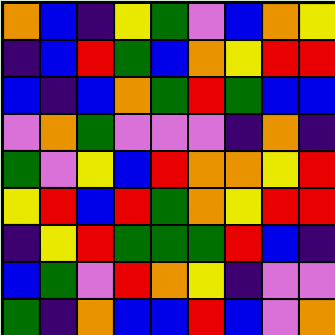[["orange", "blue", "indigo", "yellow", "green", "violet", "blue", "orange", "yellow"], ["indigo", "blue", "red", "green", "blue", "orange", "yellow", "red", "red"], ["blue", "indigo", "blue", "orange", "green", "red", "green", "blue", "blue"], ["violet", "orange", "green", "violet", "violet", "violet", "indigo", "orange", "indigo"], ["green", "violet", "yellow", "blue", "red", "orange", "orange", "yellow", "red"], ["yellow", "red", "blue", "red", "green", "orange", "yellow", "red", "red"], ["indigo", "yellow", "red", "green", "green", "green", "red", "blue", "indigo"], ["blue", "green", "violet", "red", "orange", "yellow", "indigo", "violet", "violet"], ["green", "indigo", "orange", "blue", "blue", "red", "blue", "violet", "orange"]]